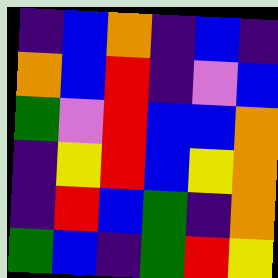[["indigo", "blue", "orange", "indigo", "blue", "indigo"], ["orange", "blue", "red", "indigo", "violet", "blue"], ["green", "violet", "red", "blue", "blue", "orange"], ["indigo", "yellow", "red", "blue", "yellow", "orange"], ["indigo", "red", "blue", "green", "indigo", "orange"], ["green", "blue", "indigo", "green", "red", "yellow"]]